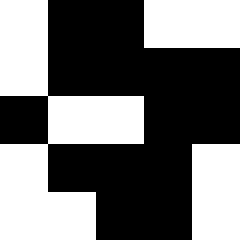[["white", "black", "black", "white", "white"], ["white", "black", "black", "black", "black"], ["black", "white", "white", "black", "black"], ["white", "black", "black", "black", "white"], ["white", "white", "black", "black", "white"]]